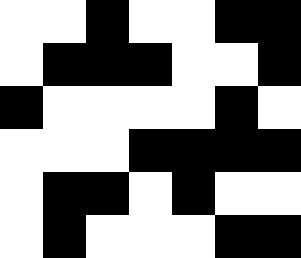[["white", "white", "black", "white", "white", "black", "black"], ["white", "black", "black", "black", "white", "white", "black"], ["black", "white", "white", "white", "white", "black", "white"], ["white", "white", "white", "black", "black", "black", "black"], ["white", "black", "black", "white", "black", "white", "white"], ["white", "black", "white", "white", "white", "black", "black"]]